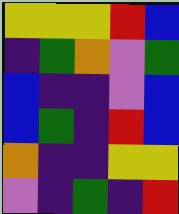[["yellow", "yellow", "yellow", "red", "blue"], ["indigo", "green", "orange", "violet", "green"], ["blue", "indigo", "indigo", "violet", "blue"], ["blue", "green", "indigo", "red", "blue"], ["orange", "indigo", "indigo", "yellow", "yellow"], ["violet", "indigo", "green", "indigo", "red"]]